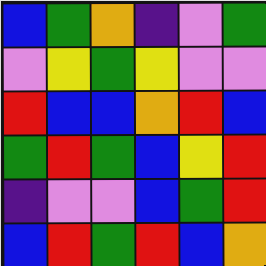[["blue", "green", "orange", "indigo", "violet", "green"], ["violet", "yellow", "green", "yellow", "violet", "violet"], ["red", "blue", "blue", "orange", "red", "blue"], ["green", "red", "green", "blue", "yellow", "red"], ["indigo", "violet", "violet", "blue", "green", "red"], ["blue", "red", "green", "red", "blue", "orange"]]